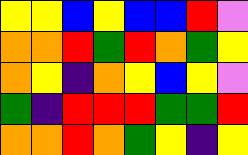[["yellow", "yellow", "blue", "yellow", "blue", "blue", "red", "violet"], ["orange", "orange", "red", "green", "red", "orange", "green", "yellow"], ["orange", "yellow", "indigo", "orange", "yellow", "blue", "yellow", "violet"], ["green", "indigo", "red", "red", "red", "green", "green", "red"], ["orange", "orange", "red", "orange", "green", "yellow", "indigo", "yellow"]]